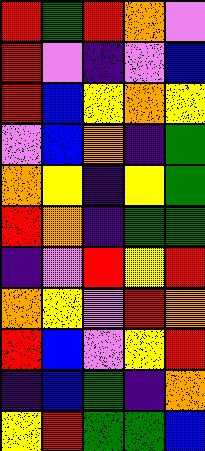[["red", "green", "red", "orange", "violet"], ["red", "violet", "indigo", "violet", "blue"], ["red", "blue", "yellow", "orange", "yellow"], ["violet", "blue", "orange", "indigo", "green"], ["orange", "yellow", "indigo", "yellow", "green"], ["red", "orange", "indigo", "green", "green"], ["indigo", "violet", "red", "yellow", "red"], ["orange", "yellow", "violet", "red", "orange"], ["red", "blue", "violet", "yellow", "red"], ["indigo", "blue", "green", "indigo", "orange"], ["yellow", "red", "green", "green", "blue"]]